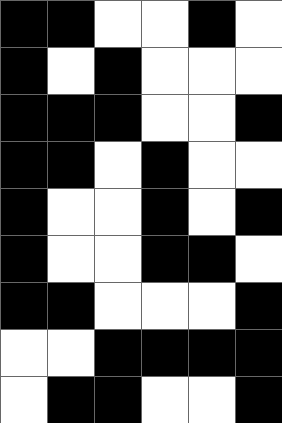[["black", "black", "white", "white", "black", "white"], ["black", "white", "black", "white", "white", "white"], ["black", "black", "black", "white", "white", "black"], ["black", "black", "white", "black", "white", "white"], ["black", "white", "white", "black", "white", "black"], ["black", "white", "white", "black", "black", "white"], ["black", "black", "white", "white", "white", "black"], ["white", "white", "black", "black", "black", "black"], ["white", "black", "black", "white", "white", "black"]]